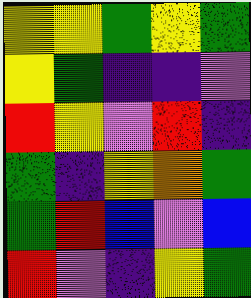[["yellow", "yellow", "green", "yellow", "green"], ["yellow", "green", "indigo", "indigo", "violet"], ["red", "yellow", "violet", "red", "indigo"], ["green", "indigo", "yellow", "orange", "green"], ["green", "red", "blue", "violet", "blue"], ["red", "violet", "indigo", "yellow", "green"]]